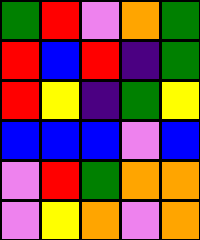[["green", "red", "violet", "orange", "green"], ["red", "blue", "red", "indigo", "green"], ["red", "yellow", "indigo", "green", "yellow"], ["blue", "blue", "blue", "violet", "blue"], ["violet", "red", "green", "orange", "orange"], ["violet", "yellow", "orange", "violet", "orange"]]